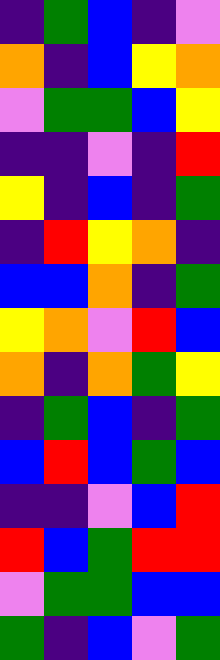[["indigo", "green", "blue", "indigo", "violet"], ["orange", "indigo", "blue", "yellow", "orange"], ["violet", "green", "green", "blue", "yellow"], ["indigo", "indigo", "violet", "indigo", "red"], ["yellow", "indigo", "blue", "indigo", "green"], ["indigo", "red", "yellow", "orange", "indigo"], ["blue", "blue", "orange", "indigo", "green"], ["yellow", "orange", "violet", "red", "blue"], ["orange", "indigo", "orange", "green", "yellow"], ["indigo", "green", "blue", "indigo", "green"], ["blue", "red", "blue", "green", "blue"], ["indigo", "indigo", "violet", "blue", "red"], ["red", "blue", "green", "red", "red"], ["violet", "green", "green", "blue", "blue"], ["green", "indigo", "blue", "violet", "green"]]